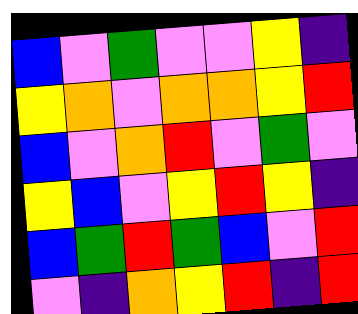[["blue", "violet", "green", "violet", "violet", "yellow", "indigo"], ["yellow", "orange", "violet", "orange", "orange", "yellow", "red"], ["blue", "violet", "orange", "red", "violet", "green", "violet"], ["yellow", "blue", "violet", "yellow", "red", "yellow", "indigo"], ["blue", "green", "red", "green", "blue", "violet", "red"], ["violet", "indigo", "orange", "yellow", "red", "indigo", "red"]]